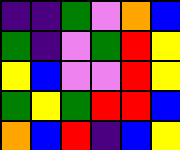[["indigo", "indigo", "green", "violet", "orange", "blue"], ["green", "indigo", "violet", "green", "red", "yellow"], ["yellow", "blue", "violet", "violet", "red", "yellow"], ["green", "yellow", "green", "red", "red", "blue"], ["orange", "blue", "red", "indigo", "blue", "yellow"]]